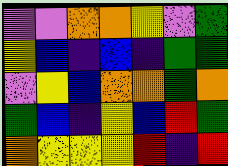[["violet", "violet", "orange", "orange", "yellow", "violet", "green"], ["yellow", "blue", "indigo", "blue", "indigo", "green", "green"], ["violet", "yellow", "blue", "orange", "orange", "green", "orange"], ["green", "blue", "indigo", "yellow", "blue", "red", "green"], ["orange", "yellow", "yellow", "yellow", "red", "indigo", "red"]]